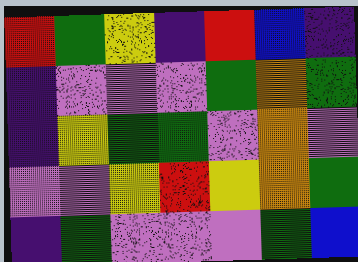[["red", "green", "yellow", "indigo", "red", "blue", "indigo"], ["indigo", "violet", "violet", "violet", "green", "orange", "green"], ["indigo", "yellow", "green", "green", "violet", "orange", "violet"], ["violet", "violet", "yellow", "red", "yellow", "orange", "green"], ["indigo", "green", "violet", "violet", "violet", "green", "blue"]]